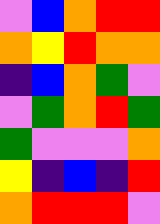[["violet", "blue", "orange", "red", "red"], ["orange", "yellow", "red", "orange", "orange"], ["indigo", "blue", "orange", "green", "violet"], ["violet", "green", "orange", "red", "green"], ["green", "violet", "violet", "violet", "orange"], ["yellow", "indigo", "blue", "indigo", "red"], ["orange", "red", "red", "red", "violet"]]